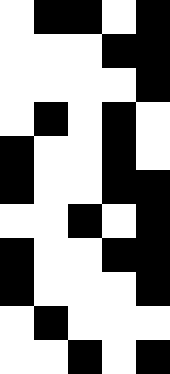[["white", "black", "black", "white", "black"], ["white", "white", "white", "black", "black"], ["white", "white", "white", "white", "black"], ["white", "black", "white", "black", "white"], ["black", "white", "white", "black", "white"], ["black", "white", "white", "black", "black"], ["white", "white", "black", "white", "black"], ["black", "white", "white", "black", "black"], ["black", "white", "white", "white", "black"], ["white", "black", "white", "white", "white"], ["white", "white", "black", "white", "black"]]